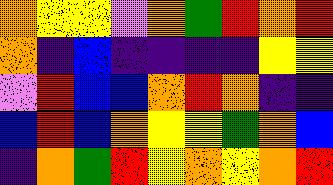[["orange", "yellow", "yellow", "violet", "orange", "green", "red", "orange", "red"], ["orange", "indigo", "blue", "indigo", "indigo", "indigo", "indigo", "yellow", "yellow"], ["violet", "red", "blue", "blue", "orange", "red", "orange", "indigo", "indigo"], ["blue", "red", "blue", "orange", "yellow", "yellow", "green", "orange", "blue"], ["indigo", "orange", "green", "red", "yellow", "orange", "yellow", "orange", "red"]]